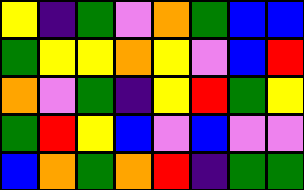[["yellow", "indigo", "green", "violet", "orange", "green", "blue", "blue"], ["green", "yellow", "yellow", "orange", "yellow", "violet", "blue", "red"], ["orange", "violet", "green", "indigo", "yellow", "red", "green", "yellow"], ["green", "red", "yellow", "blue", "violet", "blue", "violet", "violet"], ["blue", "orange", "green", "orange", "red", "indigo", "green", "green"]]